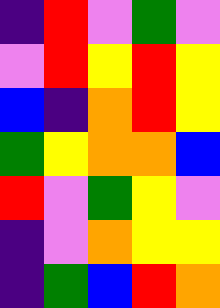[["indigo", "red", "violet", "green", "violet"], ["violet", "red", "yellow", "red", "yellow"], ["blue", "indigo", "orange", "red", "yellow"], ["green", "yellow", "orange", "orange", "blue"], ["red", "violet", "green", "yellow", "violet"], ["indigo", "violet", "orange", "yellow", "yellow"], ["indigo", "green", "blue", "red", "orange"]]